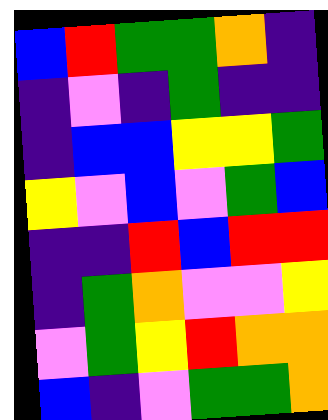[["blue", "red", "green", "green", "orange", "indigo"], ["indigo", "violet", "indigo", "green", "indigo", "indigo"], ["indigo", "blue", "blue", "yellow", "yellow", "green"], ["yellow", "violet", "blue", "violet", "green", "blue"], ["indigo", "indigo", "red", "blue", "red", "red"], ["indigo", "green", "orange", "violet", "violet", "yellow"], ["violet", "green", "yellow", "red", "orange", "orange"], ["blue", "indigo", "violet", "green", "green", "orange"]]